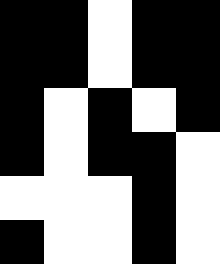[["black", "black", "white", "black", "black"], ["black", "black", "white", "black", "black"], ["black", "white", "black", "white", "black"], ["black", "white", "black", "black", "white"], ["white", "white", "white", "black", "white"], ["black", "white", "white", "black", "white"]]